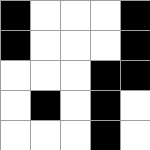[["black", "white", "white", "white", "black"], ["black", "white", "white", "white", "black"], ["white", "white", "white", "black", "black"], ["white", "black", "white", "black", "white"], ["white", "white", "white", "black", "white"]]